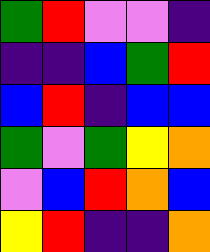[["green", "red", "violet", "violet", "indigo"], ["indigo", "indigo", "blue", "green", "red"], ["blue", "red", "indigo", "blue", "blue"], ["green", "violet", "green", "yellow", "orange"], ["violet", "blue", "red", "orange", "blue"], ["yellow", "red", "indigo", "indigo", "orange"]]